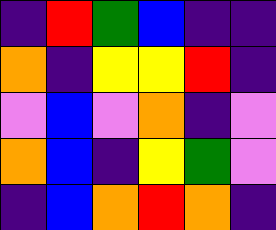[["indigo", "red", "green", "blue", "indigo", "indigo"], ["orange", "indigo", "yellow", "yellow", "red", "indigo"], ["violet", "blue", "violet", "orange", "indigo", "violet"], ["orange", "blue", "indigo", "yellow", "green", "violet"], ["indigo", "blue", "orange", "red", "orange", "indigo"]]